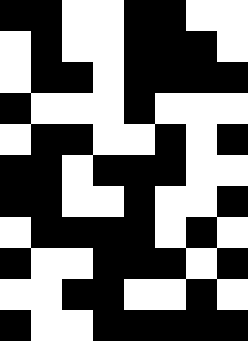[["black", "black", "white", "white", "black", "black", "white", "white"], ["white", "black", "white", "white", "black", "black", "black", "white"], ["white", "black", "black", "white", "black", "black", "black", "black"], ["black", "white", "white", "white", "black", "white", "white", "white"], ["white", "black", "black", "white", "white", "black", "white", "black"], ["black", "black", "white", "black", "black", "black", "white", "white"], ["black", "black", "white", "white", "black", "white", "white", "black"], ["white", "black", "black", "black", "black", "white", "black", "white"], ["black", "white", "white", "black", "black", "black", "white", "black"], ["white", "white", "black", "black", "white", "white", "black", "white"], ["black", "white", "white", "black", "black", "black", "black", "black"]]